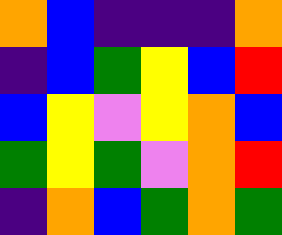[["orange", "blue", "indigo", "indigo", "indigo", "orange"], ["indigo", "blue", "green", "yellow", "blue", "red"], ["blue", "yellow", "violet", "yellow", "orange", "blue"], ["green", "yellow", "green", "violet", "orange", "red"], ["indigo", "orange", "blue", "green", "orange", "green"]]